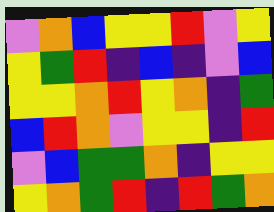[["violet", "orange", "blue", "yellow", "yellow", "red", "violet", "yellow"], ["yellow", "green", "red", "indigo", "blue", "indigo", "violet", "blue"], ["yellow", "yellow", "orange", "red", "yellow", "orange", "indigo", "green"], ["blue", "red", "orange", "violet", "yellow", "yellow", "indigo", "red"], ["violet", "blue", "green", "green", "orange", "indigo", "yellow", "yellow"], ["yellow", "orange", "green", "red", "indigo", "red", "green", "orange"]]